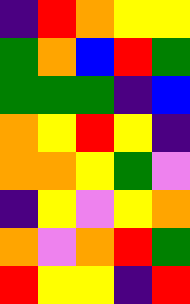[["indigo", "red", "orange", "yellow", "yellow"], ["green", "orange", "blue", "red", "green"], ["green", "green", "green", "indigo", "blue"], ["orange", "yellow", "red", "yellow", "indigo"], ["orange", "orange", "yellow", "green", "violet"], ["indigo", "yellow", "violet", "yellow", "orange"], ["orange", "violet", "orange", "red", "green"], ["red", "yellow", "yellow", "indigo", "red"]]